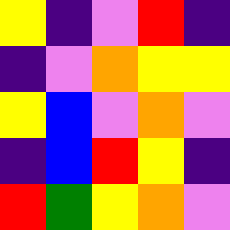[["yellow", "indigo", "violet", "red", "indigo"], ["indigo", "violet", "orange", "yellow", "yellow"], ["yellow", "blue", "violet", "orange", "violet"], ["indigo", "blue", "red", "yellow", "indigo"], ["red", "green", "yellow", "orange", "violet"]]